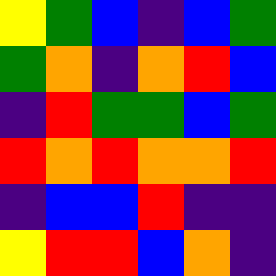[["yellow", "green", "blue", "indigo", "blue", "green"], ["green", "orange", "indigo", "orange", "red", "blue"], ["indigo", "red", "green", "green", "blue", "green"], ["red", "orange", "red", "orange", "orange", "red"], ["indigo", "blue", "blue", "red", "indigo", "indigo"], ["yellow", "red", "red", "blue", "orange", "indigo"]]